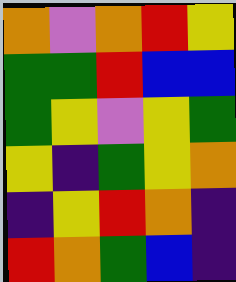[["orange", "violet", "orange", "red", "yellow"], ["green", "green", "red", "blue", "blue"], ["green", "yellow", "violet", "yellow", "green"], ["yellow", "indigo", "green", "yellow", "orange"], ["indigo", "yellow", "red", "orange", "indigo"], ["red", "orange", "green", "blue", "indigo"]]